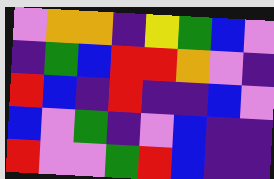[["violet", "orange", "orange", "indigo", "yellow", "green", "blue", "violet"], ["indigo", "green", "blue", "red", "red", "orange", "violet", "indigo"], ["red", "blue", "indigo", "red", "indigo", "indigo", "blue", "violet"], ["blue", "violet", "green", "indigo", "violet", "blue", "indigo", "indigo"], ["red", "violet", "violet", "green", "red", "blue", "indigo", "indigo"]]